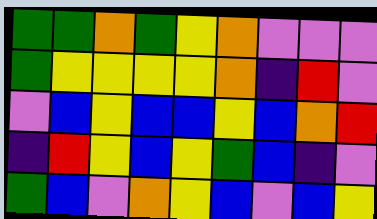[["green", "green", "orange", "green", "yellow", "orange", "violet", "violet", "violet"], ["green", "yellow", "yellow", "yellow", "yellow", "orange", "indigo", "red", "violet"], ["violet", "blue", "yellow", "blue", "blue", "yellow", "blue", "orange", "red"], ["indigo", "red", "yellow", "blue", "yellow", "green", "blue", "indigo", "violet"], ["green", "blue", "violet", "orange", "yellow", "blue", "violet", "blue", "yellow"]]